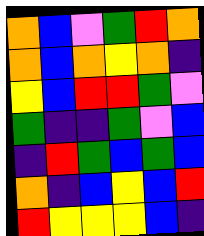[["orange", "blue", "violet", "green", "red", "orange"], ["orange", "blue", "orange", "yellow", "orange", "indigo"], ["yellow", "blue", "red", "red", "green", "violet"], ["green", "indigo", "indigo", "green", "violet", "blue"], ["indigo", "red", "green", "blue", "green", "blue"], ["orange", "indigo", "blue", "yellow", "blue", "red"], ["red", "yellow", "yellow", "yellow", "blue", "indigo"]]